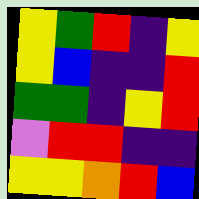[["yellow", "green", "red", "indigo", "yellow"], ["yellow", "blue", "indigo", "indigo", "red"], ["green", "green", "indigo", "yellow", "red"], ["violet", "red", "red", "indigo", "indigo"], ["yellow", "yellow", "orange", "red", "blue"]]